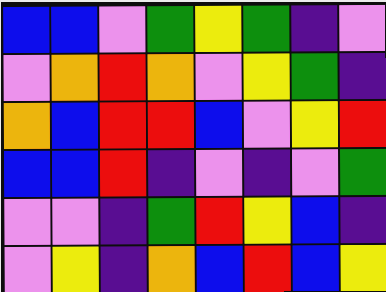[["blue", "blue", "violet", "green", "yellow", "green", "indigo", "violet"], ["violet", "orange", "red", "orange", "violet", "yellow", "green", "indigo"], ["orange", "blue", "red", "red", "blue", "violet", "yellow", "red"], ["blue", "blue", "red", "indigo", "violet", "indigo", "violet", "green"], ["violet", "violet", "indigo", "green", "red", "yellow", "blue", "indigo"], ["violet", "yellow", "indigo", "orange", "blue", "red", "blue", "yellow"]]